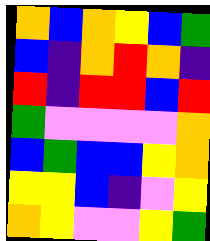[["orange", "blue", "orange", "yellow", "blue", "green"], ["blue", "indigo", "orange", "red", "orange", "indigo"], ["red", "indigo", "red", "red", "blue", "red"], ["green", "violet", "violet", "violet", "violet", "orange"], ["blue", "green", "blue", "blue", "yellow", "orange"], ["yellow", "yellow", "blue", "indigo", "violet", "yellow"], ["orange", "yellow", "violet", "violet", "yellow", "green"]]